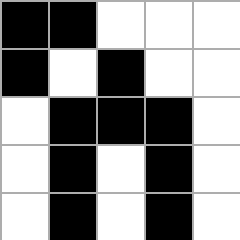[["black", "black", "white", "white", "white"], ["black", "white", "black", "white", "white"], ["white", "black", "black", "black", "white"], ["white", "black", "white", "black", "white"], ["white", "black", "white", "black", "white"]]